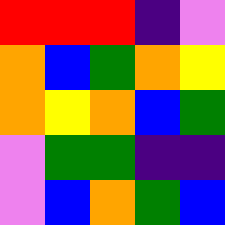[["red", "red", "red", "indigo", "violet"], ["orange", "blue", "green", "orange", "yellow"], ["orange", "yellow", "orange", "blue", "green"], ["violet", "green", "green", "indigo", "indigo"], ["violet", "blue", "orange", "green", "blue"]]